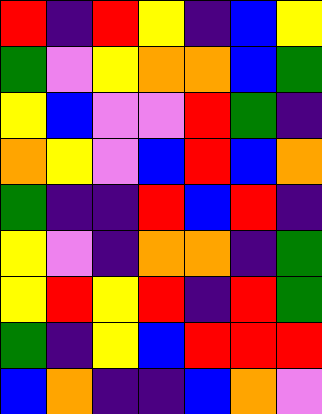[["red", "indigo", "red", "yellow", "indigo", "blue", "yellow"], ["green", "violet", "yellow", "orange", "orange", "blue", "green"], ["yellow", "blue", "violet", "violet", "red", "green", "indigo"], ["orange", "yellow", "violet", "blue", "red", "blue", "orange"], ["green", "indigo", "indigo", "red", "blue", "red", "indigo"], ["yellow", "violet", "indigo", "orange", "orange", "indigo", "green"], ["yellow", "red", "yellow", "red", "indigo", "red", "green"], ["green", "indigo", "yellow", "blue", "red", "red", "red"], ["blue", "orange", "indigo", "indigo", "blue", "orange", "violet"]]